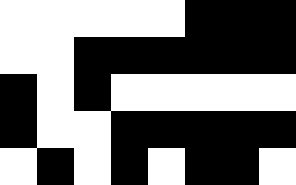[["white", "white", "white", "white", "white", "black", "black", "black"], ["white", "white", "black", "black", "black", "black", "black", "black"], ["black", "white", "black", "white", "white", "white", "white", "white"], ["black", "white", "white", "black", "black", "black", "black", "black"], ["white", "black", "white", "black", "white", "black", "black", "white"]]